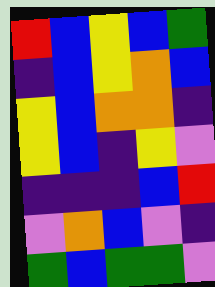[["red", "blue", "yellow", "blue", "green"], ["indigo", "blue", "yellow", "orange", "blue"], ["yellow", "blue", "orange", "orange", "indigo"], ["yellow", "blue", "indigo", "yellow", "violet"], ["indigo", "indigo", "indigo", "blue", "red"], ["violet", "orange", "blue", "violet", "indigo"], ["green", "blue", "green", "green", "violet"]]